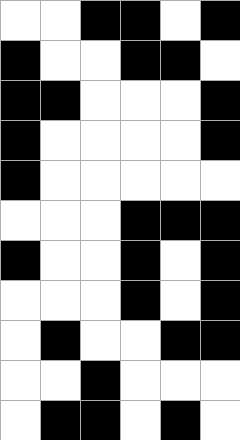[["white", "white", "black", "black", "white", "black"], ["black", "white", "white", "black", "black", "white"], ["black", "black", "white", "white", "white", "black"], ["black", "white", "white", "white", "white", "black"], ["black", "white", "white", "white", "white", "white"], ["white", "white", "white", "black", "black", "black"], ["black", "white", "white", "black", "white", "black"], ["white", "white", "white", "black", "white", "black"], ["white", "black", "white", "white", "black", "black"], ["white", "white", "black", "white", "white", "white"], ["white", "black", "black", "white", "black", "white"]]